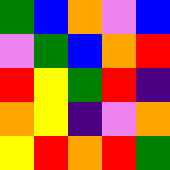[["green", "blue", "orange", "violet", "blue"], ["violet", "green", "blue", "orange", "red"], ["red", "yellow", "green", "red", "indigo"], ["orange", "yellow", "indigo", "violet", "orange"], ["yellow", "red", "orange", "red", "green"]]